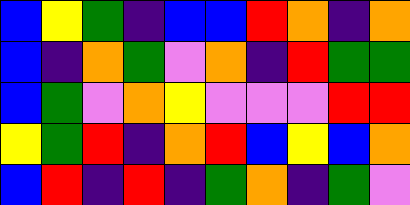[["blue", "yellow", "green", "indigo", "blue", "blue", "red", "orange", "indigo", "orange"], ["blue", "indigo", "orange", "green", "violet", "orange", "indigo", "red", "green", "green"], ["blue", "green", "violet", "orange", "yellow", "violet", "violet", "violet", "red", "red"], ["yellow", "green", "red", "indigo", "orange", "red", "blue", "yellow", "blue", "orange"], ["blue", "red", "indigo", "red", "indigo", "green", "orange", "indigo", "green", "violet"]]